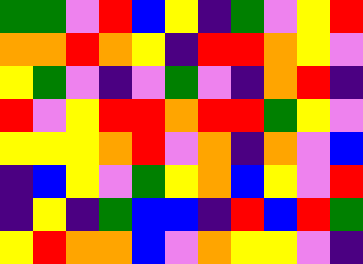[["green", "green", "violet", "red", "blue", "yellow", "indigo", "green", "violet", "yellow", "red"], ["orange", "orange", "red", "orange", "yellow", "indigo", "red", "red", "orange", "yellow", "violet"], ["yellow", "green", "violet", "indigo", "violet", "green", "violet", "indigo", "orange", "red", "indigo"], ["red", "violet", "yellow", "red", "red", "orange", "red", "red", "green", "yellow", "violet"], ["yellow", "yellow", "yellow", "orange", "red", "violet", "orange", "indigo", "orange", "violet", "blue"], ["indigo", "blue", "yellow", "violet", "green", "yellow", "orange", "blue", "yellow", "violet", "red"], ["indigo", "yellow", "indigo", "green", "blue", "blue", "indigo", "red", "blue", "red", "green"], ["yellow", "red", "orange", "orange", "blue", "violet", "orange", "yellow", "yellow", "violet", "indigo"]]